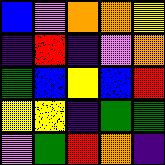[["blue", "violet", "orange", "orange", "yellow"], ["indigo", "red", "indigo", "violet", "orange"], ["green", "blue", "yellow", "blue", "red"], ["yellow", "yellow", "indigo", "green", "green"], ["violet", "green", "red", "orange", "indigo"]]